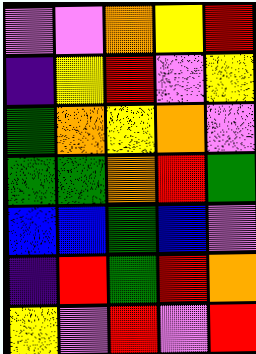[["violet", "violet", "orange", "yellow", "red"], ["indigo", "yellow", "red", "violet", "yellow"], ["green", "orange", "yellow", "orange", "violet"], ["green", "green", "orange", "red", "green"], ["blue", "blue", "green", "blue", "violet"], ["indigo", "red", "green", "red", "orange"], ["yellow", "violet", "red", "violet", "red"]]